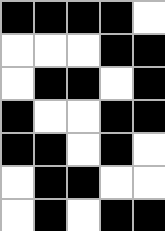[["black", "black", "black", "black", "white"], ["white", "white", "white", "black", "black"], ["white", "black", "black", "white", "black"], ["black", "white", "white", "black", "black"], ["black", "black", "white", "black", "white"], ["white", "black", "black", "white", "white"], ["white", "black", "white", "black", "black"]]